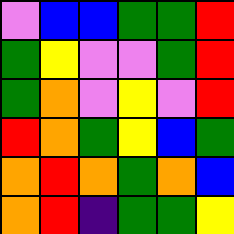[["violet", "blue", "blue", "green", "green", "red"], ["green", "yellow", "violet", "violet", "green", "red"], ["green", "orange", "violet", "yellow", "violet", "red"], ["red", "orange", "green", "yellow", "blue", "green"], ["orange", "red", "orange", "green", "orange", "blue"], ["orange", "red", "indigo", "green", "green", "yellow"]]